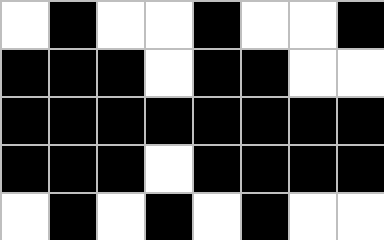[["white", "black", "white", "white", "black", "white", "white", "black"], ["black", "black", "black", "white", "black", "black", "white", "white"], ["black", "black", "black", "black", "black", "black", "black", "black"], ["black", "black", "black", "white", "black", "black", "black", "black"], ["white", "black", "white", "black", "white", "black", "white", "white"]]